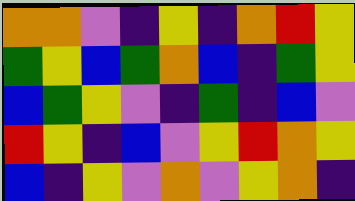[["orange", "orange", "violet", "indigo", "yellow", "indigo", "orange", "red", "yellow"], ["green", "yellow", "blue", "green", "orange", "blue", "indigo", "green", "yellow"], ["blue", "green", "yellow", "violet", "indigo", "green", "indigo", "blue", "violet"], ["red", "yellow", "indigo", "blue", "violet", "yellow", "red", "orange", "yellow"], ["blue", "indigo", "yellow", "violet", "orange", "violet", "yellow", "orange", "indigo"]]